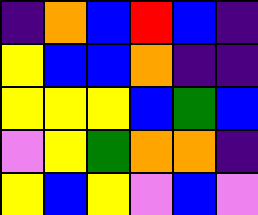[["indigo", "orange", "blue", "red", "blue", "indigo"], ["yellow", "blue", "blue", "orange", "indigo", "indigo"], ["yellow", "yellow", "yellow", "blue", "green", "blue"], ["violet", "yellow", "green", "orange", "orange", "indigo"], ["yellow", "blue", "yellow", "violet", "blue", "violet"]]